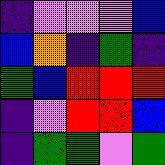[["indigo", "violet", "violet", "violet", "blue"], ["blue", "orange", "indigo", "green", "indigo"], ["green", "blue", "red", "red", "red"], ["indigo", "violet", "red", "red", "blue"], ["indigo", "green", "green", "violet", "green"]]